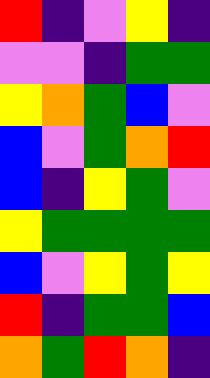[["red", "indigo", "violet", "yellow", "indigo"], ["violet", "violet", "indigo", "green", "green"], ["yellow", "orange", "green", "blue", "violet"], ["blue", "violet", "green", "orange", "red"], ["blue", "indigo", "yellow", "green", "violet"], ["yellow", "green", "green", "green", "green"], ["blue", "violet", "yellow", "green", "yellow"], ["red", "indigo", "green", "green", "blue"], ["orange", "green", "red", "orange", "indigo"]]